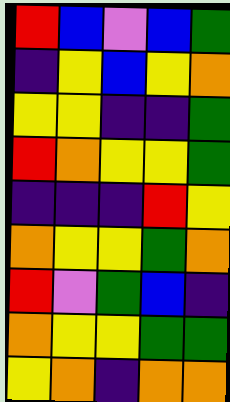[["red", "blue", "violet", "blue", "green"], ["indigo", "yellow", "blue", "yellow", "orange"], ["yellow", "yellow", "indigo", "indigo", "green"], ["red", "orange", "yellow", "yellow", "green"], ["indigo", "indigo", "indigo", "red", "yellow"], ["orange", "yellow", "yellow", "green", "orange"], ["red", "violet", "green", "blue", "indigo"], ["orange", "yellow", "yellow", "green", "green"], ["yellow", "orange", "indigo", "orange", "orange"]]